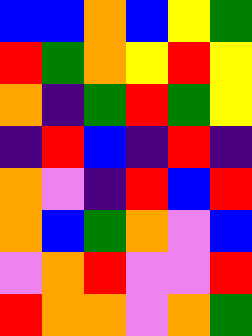[["blue", "blue", "orange", "blue", "yellow", "green"], ["red", "green", "orange", "yellow", "red", "yellow"], ["orange", "indigo", "green", "red", "green", "yellow"], ["indigo", "red", "blue", "indigo", "red", "indigo"], ["orange", "violet", "indigo", "red", "blue", "red"], ["orange", "blue", "green", "orange", "violet", "blue"], ["violet", "orange", "red", "violet", "violet", "red"], ["red", "orange", "orange", "violet", "orange", "green"]]